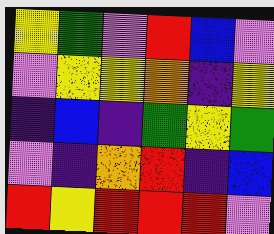[["yellow", "green", "violet", "red", "blue", "violet"], ["violet", "yellow", "yellow", "orange", "indigo", "yellow"], ["indigo", "blue", "indigo", "green", "yellow", "green"], ["violet", "indigo", "orange", "red", "indigo", "blue"], ["red", "yellow", "red", "red", "red", "violet"]]